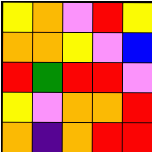[["yellow", "orange", "violet", "red", "yellow"], ["orange", "orange", "yellow", "violet", "blue"], ["red", "green", "red", "red", "violet"], ["yellow", "violet", "orange", "orange", "red"], ["orange", "indigo", "orange", "red", "red"]]